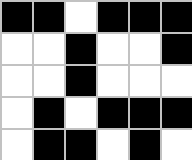[["black", "black", "white", "black", "black", "black"], ["white", "white", "black", "white", "white", "black"], ["white", "white", "black", "white", "white", "white"], ["white", "black", "white", "black", "black", "black"], ["white", "black", "black", "white", "black", "white"]]